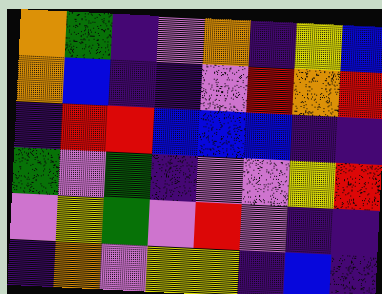[["orange", "green", "indigo", "violet", "orange", "indigo", "yellow", "blue"], ["orange", "blue", "indigo", "indigo", "violet", "red", "orange", "red"], ["indigo", "red", "red", "blue", "blue", "blue", "indigo", "indigo"], ["green", "violet", "green", "indigo", "violet", "violet", "yellow", "red"], ["violet", "yellow", "green", "violet", "red", "violet", "indigo", "indigo"], ["indigo", "orange", "violet", "yellow", "yellow", "indigo", "blue", "indigo"]]